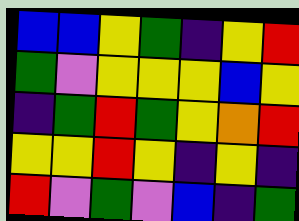[["blue", "blue", "yellow", "green", "indigo", "yellow", "red"], ["green", "violet", "yellow", "yellow", "yellow", "blue", "yellow"], ["indigo", "green", "red", "green", "yellow", "orange", "red"], ["yellow", "yellow", "red", "yellow", "indigo", "yellow", "indigo"], ["red", "violet", "green", "violet", "blue", "indigo", "green"]]